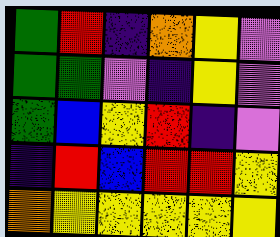[["green", "red", "indigo", "orange", "yellow", "violet"], ["green", "green", "violet", "indigo", "yellow", "violet"], ["green", "blue", "yellow", "red", "indigo", "violet"], ["indigo", "red", "blue", "red", "red", "yellow"], ["orange", "yellow", "yellow", "yellow", "yellow", "yellow"]]